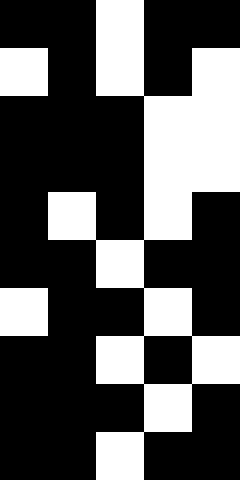[["black", "black", "white", "black", "black"], ["white", "black", "white", "black", "white"], ["black", "black", "black", "white", "white"], ["black", "black", "black", "white", "white"], ["black", "white", "black", "white", "black"], ["black", "black", "white", "black", "black"], ["white", "black", "black", "white", "black"], ["black", "black", "white", "black", "white"], ["black", "black", "black", "white", "black"], ["black", "black", "white", "black", "black"]]